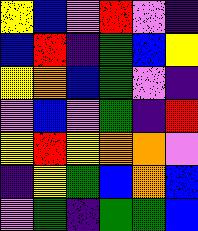[["yellow", "blue", "violet", "red", "violet", "indigo"], ["blue", "red", "indigo", "green", "blue", "yellow"], ["yellow", "orange", "blue", "green", "violet", "indigo"], ["violet", "blue", "violet", "green", "indigo", "red"], ["yellow", "red", "yellow", "orange", "orange", "violet"], ["indigo", "yellow", "green", "blue", "orange", "blue"], ["violet", "green", "indigo", "green", "green", "blue"]]